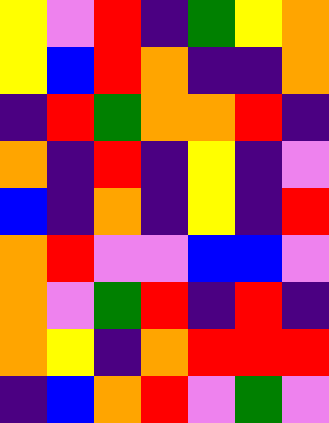[["yellow", "violet", "red", "indigo", "green", "yellow", "orange"], ["yellow", "blue", "red", "orange", "indigo", "indigo", "orange"], ["indigo", "red", "green", "orange", "orange", "red", "indigo"], ["orange", "indigo", "red", "indigo", "yellow", "indigo", "violet"], ["blue", "indigo", "orange", "indigo", "yellow", "indigo", "red"], ["orange", "red", "violet", "violet", "blue", "blue", "violet"], ["orange", "violet", "green", "red", "indigo", "red", "indigo"], ["orange", "yellow", "indigo", "orange", "red", "red", "red"], ["indigo", "blue", "orange", "red", "violet", "green", "violet"]]